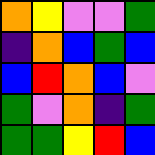[["orange", "yellow", "violet", "violet", "green"], ["indigo", "orange", "blue", "green", "blue"], ["blue", "red", "orange", "blue", "violet"], ["green", "violet", "orange", "indigo", "green"], ["green", "green", "yellow", "red", "blue"]]